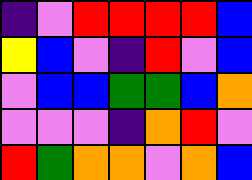[["indigo", "violet", "red", "red", "red", "red", "blue"], ["yellow", "blue", "violet", "indigo", "red", "violet", "blue"], ["violet", "blue", "blue", "green", "green", "blue", "orange"], ["violet", "violet", "violet", "indigo", "orange", "red", "violet"], ["red", "green", "orange", "orange", "violet", "orange", "blue"]]